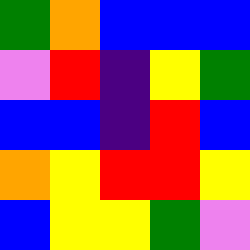[["green", "orange", "blue", "blue", "blue"], ["violet", "red", "indigo", "yellow", "green"], ["blue", "blue", "indigo", "red", "blue"], ["orange", "yellow", "red", "red", "yellow"], ["blue", "yellow", "yellow", "green", "violet"]]